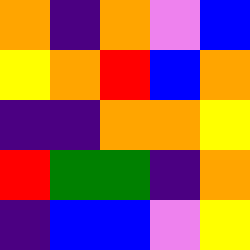[["orange", "indigo", "orange", "violet", "blue"], ["yellow", "orange", "red", "blue", "orange"], ["indigo", "indigo", "orange", "orange", "yellow"], ["red", "green", "green", "indigo", "orange"], ["indigo", "blue", "blue", "violet", "yellow"]]